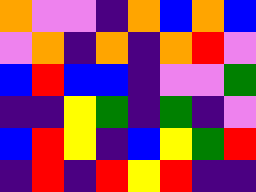[["orange", "violet", "violet", "indigo", "orange", "blue", "orange", "blue"], ["violet", "orange", "indigo", "orange", "indigo", "orange", "red", "violet"], ["blue", "red", "blue", "blue", "indigo", "violet", "violet", "green"], ["indigo", "indigo", "yellow", "green", "indigo", "green", "indigo", "violet"], ["blue", "red", "yellow", "indigo", "blue", "yellow", "green", "red"], ["indigo", "red", "indigo", "red", "yellow", "red", "indigo", "indigo"]]